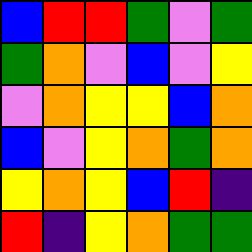[["blue", "red", "red", "green", "violet", "green"], ["green", "orange", "violet", "blue", "violet", "yellow"], ["violet", "orange", "yellow", "yellow", "blue", "orange"], ["blue", "violet", "yellow", "orange", "green", "orange"], ["yellow", "orange", "yellow", "blue", "red", "indigo"], ["red", "indigo", "yellow", "orange", "green", "green"]]